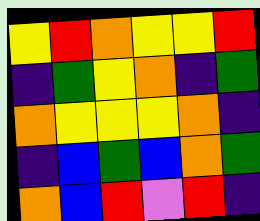[["yellow", "red", "orange", "yellow", "yellow", "red"], ["indigo", "green", "yellow", "orange", "indigo", "green"], ["orange", "yellow", "yellow", "yellow", "orange", "indigo"], ["indigo", "blue", "green", "blue", "orange", "green"], ["orange", "blue", "red", "violet", "red", "indigo"]]